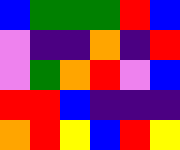[["blue", "green", "green", "green", "red", "blue"], ["violet", "indigo", "indigo", "orange", "indigo", "red"], ["violet", "green", "orange", "red", "violet", "blue"], ["red", "red", "blue", "indigo", "indigo", "indigo"], ["orange", "red", "yellow", "blue", "red", "yellow"]]